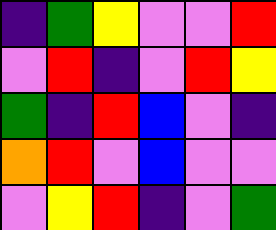[["indigo", "green", "yellow", "violet", "violet", "red"], ["violet", "red", "indigo", "violet", "red", "yellow"], ["green", "indigo", "red", "blue", "violet", "indigo"], ["orange", "red", "violet", "blue", "violet", "violet"], ["violet", "yellow", "red", "indigo", "violet", "green"]]